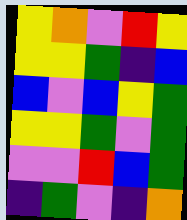[["yellow", "orange", "violet", "red", "yellow"], ["yellow", "yellow", "green", "indigo", "blue"], ["blue", "violet", "blue", "yellow", "green"], ["yellow", "yellow", "green", "violet", "green"], ["violet", "violet", "red", "blue", "green"], ["indigo", "green", "violet", "indigo", "orange"]]